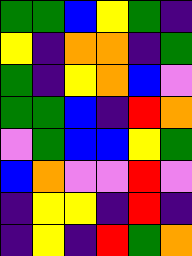[["green", "green", "blue", "yellow", "green", "indigo"], ["yellow", "indigo", "orange", "orange", "indigo", "green"], ["green", "indigo", "yellow", "orange", "blue", "violet"], ["green", "green", "blue", "indigo", "red", "orange"], ["violet", "green", "blue", "blue", "yellow", "green"], ["blue", "orange", "violet", "violet", "red", "violet"], ["indigo", "yellow", "yellow", "indigo", "red", "indigo"], ["indigo", "yellow", "indigo", "red", "green", "orange"]]